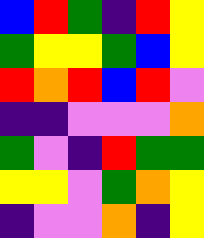[["blue", "red", "green", "indigo", "red", "yellow"], ["green", "yellow", "yellow", "green", "blue", "yellow"], ["red", "orange", "red", "blue", "red", "violet"], ["indigo", "indigo", "violet", "violet", "violet", "orange"], ["green", "violet", "indigo", "red", "green", "green"], ["yellow", "yellow", "violet", "green", "orange", "yellow"], ["indigo", "violet", "violet", "orange", "indigo", "yellow"]]